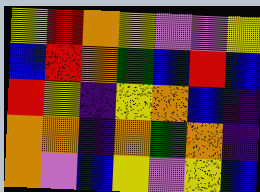[["yellow", "red", "orange", "yellow", "violet", "violet", "yellow"], ["blue", "red", "orange", "green", "blue", "red", "blue"], ["red", "yellow", "indigo", "yellow", "orange", "blue", "indigo"], ["orange", "orange", "indigo", "orange", "green", "orange", "indigo"], ["orange", "violet", "blue", "yellow", "violet", "yellow", "blue"]]